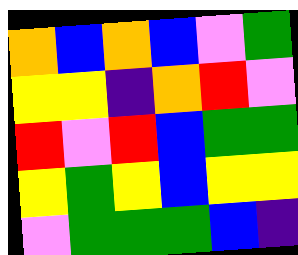[["orange", "blue", "orange", "blue", "violet", "green"], ["yellow", "yellow", "indigo", "orange", "red", "violet"], ["red", "violet", "red", "blue", "green", "green"], ["yellow", "green", "yellow", "blue", "yellow", "yellow"], ["violet", "green", "green", "green", "blue", "indigo"]]